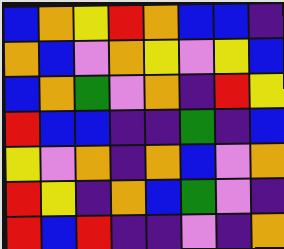[["blue", "orange", "yellow", "red", "orange", "blue", "blue", "indigo"], ["orange", "blue", "violet", "orange", "yellow", "violet", "yellow", "blue"], ["blue", "orange", "green", "violet", "orange", "indigo", "red", "yellow"], ["red", "blue", "blue", "indigo", "indigo", "green", "indigo", "blue"], ["yellow", "violet", "orange", "indigo", "orange", "blue", "violet", "orange"], ["red", "yellow", "indigo", "orange", "blue", "green", "violet", "indigo"], ["red", "blue", "red", "indigo", "indigo", "violet", "indigo", "orange"]]